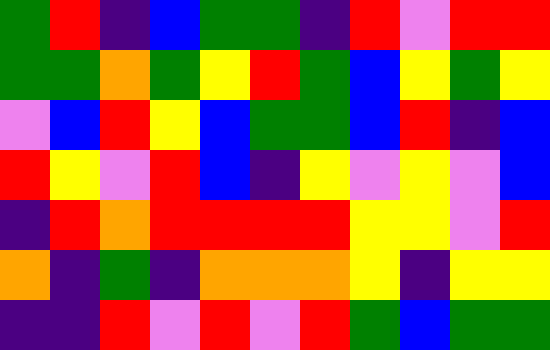[["green", "red", "indigo", "blue", "green", "green", "indigo", "red", "violet", "red", "red"], ["green", "green", "orange", "green", "yellow", "red", "green", "blue", "yellow", "green", "yellow"], ["violet", "blue", "red", "yellow", "blue", "green", "green", "blue", "red", "indigo", "blue"], ["red", "yellow", "violet", "red", "blue", "indigo", "yellow", "violet", "yellow", "violet", "blue"], ["indigo", "red", "orange", "red", "red", "red", "red", "yellow", "yellow", "violet", "red"], ["orange", "indigo", "green", "indigo", "orange", "orange", "orange", "yellow", "indigo", "yellow", "yellow"], ["indigo", "indigo", "red", "violet", "red", "violet", "red", "green", "blue", "green", "green"]]